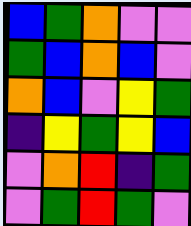[["blue", "green", "orange", "violet", "violet"], ["green", "blue", "orange", "blue", "violet"], ["orange", "blue", "violet", "yellow", "green"], ["indigo", "yellow", "green", "yellow", "blue"], ["violet", "orange", "red", "indigo", "green"], ["violet", "green", "red", "green", "violet"]]